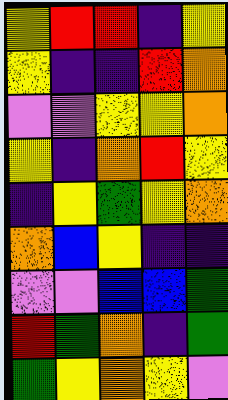[["yellow", "red", "red", "indigo", "yellow"], ["yellow", "indigo", "indigo", "red", "orange"], ["violet", "violet", "yellow", "yellow", "orange"], ["yellow", "indigo", "orange", "red", "yellow"], ["indigo", "yellow", "green", "yellow", "orange"], ["orange", "blue", "yellow", "indigo", "indigo"], ["violet", "violet", "blue", "blue", "green"], ["red", "green", "orange", "indigo", "green"], ["green", "yellow", "orange", "yellow", "violet"]]